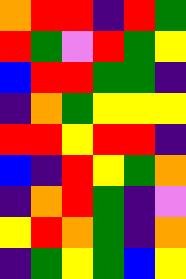[["orange", "red", "red", "indigo", "red", "green"], ["red", "green", "violet", "red", "green", "yellow"], ["blue", "red", "red", "green", "green", "indigo"], ["indigo", "orange", "green", "yellow", "yellow", "yellow"], ["red", "red", "yellow", "red", "red", "indigo"], ["blue", "indigo", "red", "yellow", "green", "orange"], ["indigo", "orange", "red", "green", "indigo", "violet"], ["yellow", "red", "orange", "green", "indigo", "orange"], ["indigo", "green", "yellow", "green", "blue", "yellow"]]